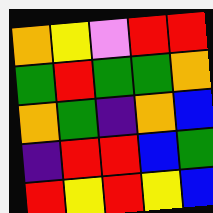[["orange", "yellow", "violet", "red", "red"], ["green", "red", "green", "green", "orange"], ["orange", "green", "indigo", "orange", "blue"], ["indigo", "red", "red", "blue", "green"], ["red", "yellow", "red", "yellow", "blue"]]